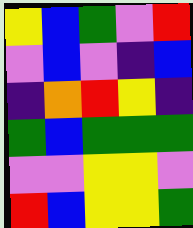[["yellow", "blue", "green", "violet", "red"], ["violet", "blue", "violet", "indigo", "blue"], ["indigo", "orange", "red", "yellow", "indigo"], ["green", "blue", "green", "green", "green"], ["violet", "violet", "yellow", "yellow", "violet"], ["red", "blue", "yellow", "yellow", "green"]]